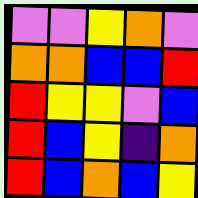[["violet", "violet", "yellow", "orange", "violet"], ["orange", "orange", "blue", "blue", "red"], ["red", "yellow", "yellow", "violet", "blue"], ["red", "blue", "yellow", "indigo", "orange"], ["red", "blue", "orange", "blue", "yellow"]]